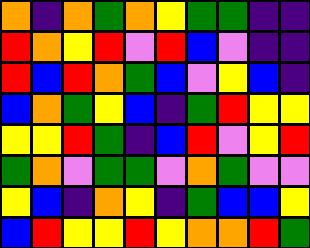[["orange", "indigo", "orange", "green", "orange", "yellow", "green", "green", "indigo", "indigo"], ["red", "orange", "yellow", "red", "violet", "red", "blue", "violet", "indigo", "indigo"], ["red", "blue", "red", "orange", "green", "blue", "violet", "yellow", "blue", "indigo"], ["blue", "orange", "green", "yellow", "blue", "indigo", "green", "red", "yellow", "yellow"], ["yellow", "yellow", "red", "green", "indigo", "blue", "red", "violet", "yellow", "red"], ["green", "orange", "violet", "green", "green", "violet", "orange", "green", "violet", "violet"], ["yellow", "blue", "indigo", "orange", "yellow", "indigo", "green", "blue", "blue", "yellow"], ["blue", "red", "yellow", "yellow", "red", "yellow", "orange", "orange", "red", "green"]]